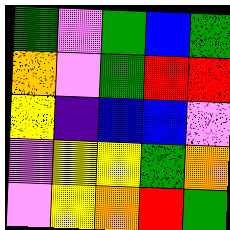[["green", "violet", "green", "blue", "green"], ["orange", "violet", "green", "red", "red"], ["yellow", "indigo", "blue", "blue", "violet"], ["violet", "yellow", "yellow", "green", "orange"], ["violet", "yellow", "orange", "red", "green"]]